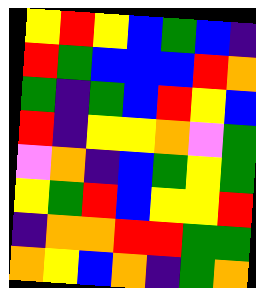[["yellow", "red", "yellow", "blue", "green", "blue", "indigo"], ["red", "green", "blue", "blue", "blue", "red", "orange"], ["green", "indigo", "green", "blue", "red", "yellow", "blue"], ["red", "indigo", "yellow", "yellow", "orange", "violet", "green"], ["violet", "orange", "indigo", "blue", "green", "yellow", "green"], ["yellow", "green", "red", "blue", "yellow", "yellow", "red"], ["indigo", "orange", "orange", "red", "red", "green", "green"], ["orange", "yellow", "blue", "orange", "indigo", "green", "orange"]]